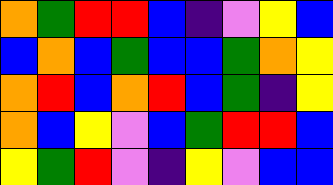[["orange", "green", "red", "red", "blue", "indigo", "violet", "yellow", "blue"], ["blue", "orange", "blue", "green", "blue", "blue", "green", "orange", "yellow"], ["orange", "red", "blue", "orange", "red", "blue", "green", "indigo", "yellow"], ["orange", "blue", "yellow", "violet", "blue", "green", "red", "red", "blue"], ["yellow", "green", "red", "violet", "indigo", "yellow", "violet", "blue", "blue"]]